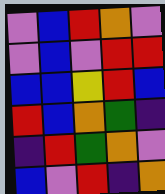[["violet", "blue", "red", "orange", "violet"], ["violet", "blue", "violet", "red", "red"], ["blue", "blue", "yellow", "red", "blue"], ["red", "blue", "orange", "green", "indigo"], ["indigo", "red", "green", "orange", "violet"], ["blue", "violet", "red", "indigo", "orange"]]